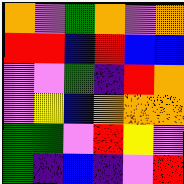[["orange", "violet", "green", "orange", "violet", "orange"], ["red", "red", "blue", "red", "blue", "blue"], ["violet", "violet", "green", "indigo", "red", "orange"], ["violet", "yellow", "blue", "orange", "orange", "orange"], ["green", "green", "violet", "red", "yellow", "violet"], ["green", "indigo", "blue", "indigo", "violet", "red"]]